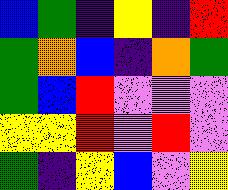[["blue", "green", "indigo", "yellow", "indigo", "red"], ["green", "orange", "blue", "indigo", "orange", "green"], ["green", "blue", "red", "violet", "violet", "violet"], ["yellow", "yellow", "red", "violet", "red", "violet"], ["green", "indigo", "yellow", "blue", "violet", "yellow"]]